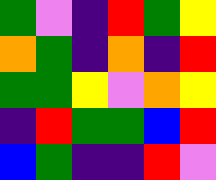[["green", "violet", "indigo", "red", "green", "yellow"], ["orange", "green", "indigo", "orange", "indigo", "red"], ["green", "green", "yellow", "violet", "orange", "yellow"], ["indigo", "red", "green", "green", "blue", "red"], ["blue", "green", "indigo", "indigo", "red", "violet"]]